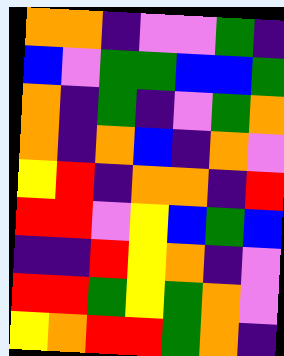[["orange", "orange", "indigo", "violet", "violet", "green", "indigo"], ["blue", "violet", "green", "green", "blue", "blue", "green"], ["orange", "indigo", "green", "indigo", "violet", "green", "orange"], ["orange", "indigo", "orange", "blue", "indigo", "orange", "violet"], ["yellow", "red", "indigo", "orange", "orange", "indigo", "red"], ["red", "red", "violet", "yellow", "blue", "green", "blue"], ["indigo", "indigo", "red", "yellow", "orange", "indigo", "violet"], ["red", "red", "green", "yellow", "green", "orange", "violet"], ["yellow", "orange", "red", "red", "green", "orange", "indigo"]]